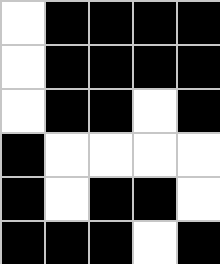[["white", "black", "black", "black", "black"], ["white", "black", "black", "black", "black"], ["white", "black", "black", "white", "black"], ["black", "white", "white", "white", "white"], ["black", "white", "black", "black", "white"], ["black", "black", "black", "white", "black"]]